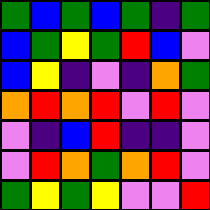[["green", "blue", "green", "blue", "green", "indigo", "green"], ["blue", "green", "yellow", "green", "red", "blue", "violet"], ["blue", "yellow", "indigo", "violet", "indigo", "orange", "green"], ["orange", "red", "orange", "red", "violet", "red", "violet"], ["violet", "indigo", "blue", "red", "indigo", "indigo", "violet"], ["violet", "red", "orange", "green", "orange", "red", "violet"], ["green", "yellow", "green", "yellow", "violet", "violet", "red"]]